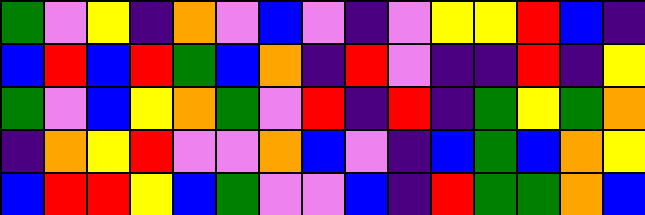[["green", "violet", "yellow", "indigo", "orange", "violet", "blue", "violet", "indigo", "violet", "yellow", "yellow", "red", "blue", "indigo"], ["blue", "red", "blue", "red", "green", "blue", "orange", "indigo", "red", "violet", "indigo", "indigo", "red", "indigo", "yellow"], ["green", "violet", "blue", "yellow", "orange", "green", "violet", "red", "indigo", "red", "indigo", "green", "yellow", "green", "orange"], ["indigo", "orange", "yellow", "red", "violet", "violet", "orange", "blue", "violet", "indigo", "blue", "green", "blue", "orange", "yellow"], ["blue", "red", "red", "yellow", "blue", "green", "violet", "violet", "blue", "indigo", "red", "green", "green", "orange", "blue"]]